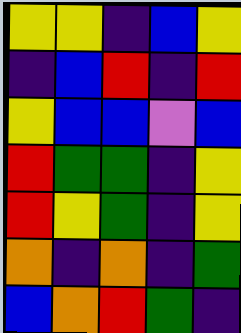[["yellow", "yellow", "indigo", "blue", "yellow"], ["indigo", "blue", "red", "indigo", "red"], ["yellow", "blue", "blue", "violet", "blue"], ["red", "green", "green", "indigo", "yellow"], ["red", "yellow", "green", "indigo", "yellow"], ["orange", "indigo", "orange", "indigo", "green"], ["blue", "orange", "red", "green", "indigo"]]